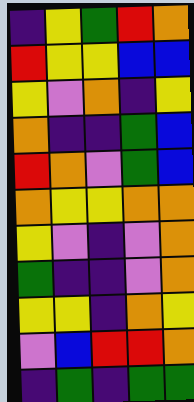[["indigo", "yellow", "green", "red", "orange"], ["red", "yellow", "yellow", "blue", "blue"], ["yellow", "violet", "orange", "indigo", "yellow"], ["orange", "indigo", "indigo", "green", "blue"], ["red", "orange", "violet", "green", "blue"], ["orange", "yellow", "yellow", "orange", "orange"], ["yellow", "violet", "indigo", "violet", "orange"], ["green", "indigo", "indigo", "violet", "orange"], ["yellow", "yellow", "indigo", "orange", "yellow"], ["violet", "blue", "red", "red", "orange"], ["indigo", "green", "indigo", "green", "green"]]